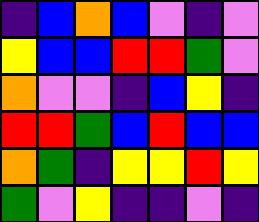[["indigo", "blue", "orange", "blue", "violet", "indigo", "violet"], ["yellow", "blue", "blue", "red", "red", "green", "violet"], ["orange", "violet", "violet", "indigo", "blue", "yellow", "indigo"], ["red", "red", "green", "blue", "red", "blue", "blue"], ["orange", "green", "indigo", "yellow", "yellow", "red", "yellow"], ["green", "violet", "yellow", "indigo", "indigo", "violet", "indigo"]]